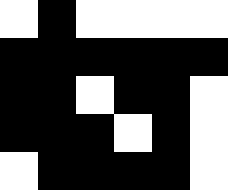[["white", "black", "white", "white", "white", "white"], ["black", "black", "black", "black", "black", "black"], ["black", "black", "white", "black", "black", "white"], ["black", "black", "black", "white", "black", "white"], ["white", "black", "black", "black", "black", "white"]]